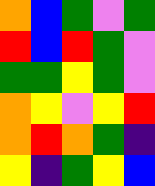[["orange", "blue", "green", "violet", "green"], ["red", "blue", "red", "green", "violet"], ["green", "green", "yellow", "green", "violet"], ["orange", "yellow", "violet", "yellow", "red"], ["orange", "red", "orange", "green", "indigo"], ["yellow", "indigo", "green", "yellow", "blue"]]